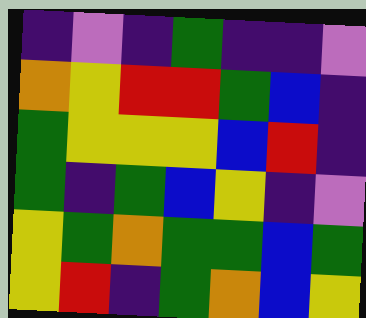[["indigo", "violet", "indigo", "green", "indigo", "indigo", "violet"], ["orange", "yellow", "red", "red", "green", "blue", "indigo"], ["green", "yellow", "yellow", "yellow", "blue", "red", "indigo"], ["green", "indigo", "green", "blue", "yellow", "indigo", "violet"], ["yellow", "green", "orange", "green", "green", "blue", "green"], ["yellow", "red", "indigo", "green", "orange", "blue", "yellow"]]